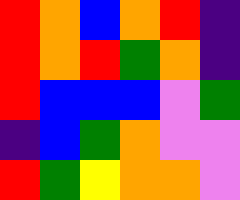[["red", "orange", "blue", "orange", "red", "indigo"], ["red", "orange", "red", "green", "orange", "indigo"], ["red", "blue", "blue", "blue", "violet", "green"], ["indigo", "blue", "green", "orange", "violet", "violet"], ["red", "green", "yellow", "orange", "orange", "violet"]]